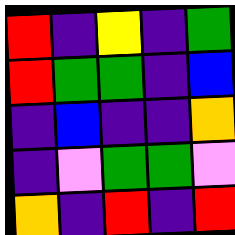[["red", "indigo", "yellow", "indigo", "green"], ["red", "green", "green", "indigo", "blue"], ["indigo", "blue", "indigo", "indigo", "orange"], ["indigo", "violet", "green", "green", "violet"], ["orange", "indigo", "red", "indigo", "red"]]